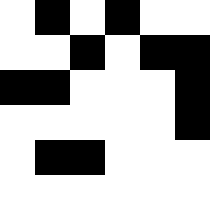[["white", "black", "white", "black", "white", "white"], ["white", "white", "black", "white", "black", "black"], ["black", "black", "white", "white", "white", "black"], ["white", "white", "white", "white", "white", "black"], ["white", "black", "black", "white", "white", "white"], ["white", "white", "white", "white", "white", "white"]]